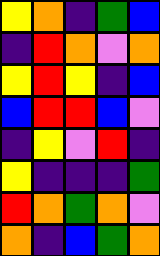[["yellow", "orange", "indigo", "green", "blue"], ["indigo", "red", "orange", "violet", "orange"], ["yellow", "red", "yellow", "indigo", "blue"], ["blue", "red", "red", "blue", "violet"], ["indigo", "yellow", "violet", "red", "indigo"], ["yellow", "indigo", "indigo", "indigo", "green"], ["red", "orange", "green", "orange", "violet"], ["orange", "indigo", "blue", "green", "orange"]]